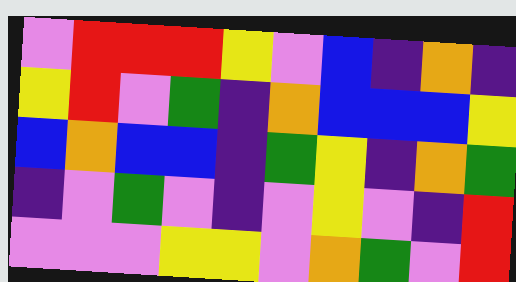[["violet", "red", "red", "red", "yellow", "violet", "blue", "indigo", "orange", "indigo"], ["yellow", "red", "violet", "green", "indigo", "orange", "blue", "blue", "blue", "yellow"], ["blue", "orange", "blue", "blue", "indigo", "green", "yellow", "indigo", "orange", "green"], ["indigo", "violet", "green", "violet", "indigo", "violet", "yellow", "violet", "indigo", "red"], ["violet", "violet", "violet", "yellow", "yellow", "violet", "orange", "green", "violet", "red"]]